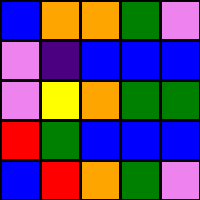[["blue", "orange", "orange", "green", "violet"], ["violet", "indigo", "blue", "blue", "blue"], ["violet", "yellow", "orange", "green", "green"], ["red", "green", "blue", "blue", "blue"], ["blue", "red", "orange", "green", "violet"]]